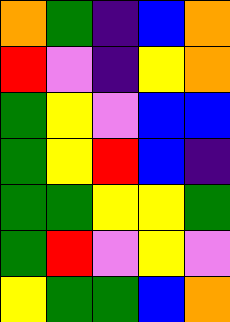[["orange", "green", "indigo", "blue", "orange"], ["red", "violet", "indigo", "yellow", "orange"], ["green", "yellow", "violet", "blue", "blue"], ["green", "yellow", "red", "blue", "indigo"], ["green", "green", "yellow", "yellow", "green"], ["green", "red", "violet", "yellow", "violet"], ["yellow", "green", "green", "blue", "orange"]]